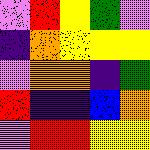[["violet", "red", "yellow", "green", "violet"], ["indigo", "orange", "yellow", "yellow", "yellow"], ["violet", "orange", "orange", "indigo", "green"], ["red", "indigo", "indigo", "blue", "orange"], ["violet", "red", "red", "yellow", "yellow"]]